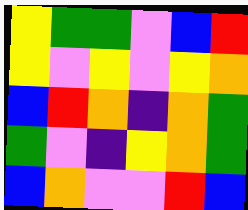[["yellow", "green", "green", "violet", "blue", "red"], ["yellow", "violet", "yellow", "violet", "yellow", "orange"], ["blue", "red", "orange", "indigo", "orange", "green"], ["green", "violet", "indigo", "yellow", "orange", "green"], ["blue", "orange", "violet", "violet", "red", "blue"]]